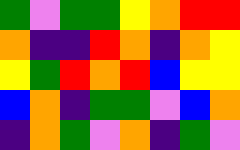[["green", "violet", "green", "green", "yellow", "orange", "red", "red"], ["orange", "indigo", "indigo", "red", "orange", "indigo", "orange", "yellow"], ["yellow", "green", "red", "orange", "red", "blue", "yellow", "yellow"], ["blue", "orange", "indigo", "green", "green", "violet", "blue", "orange"], ["indigo", "orange", "green", "violet", "orange", "indigo", "green", "violet"]]